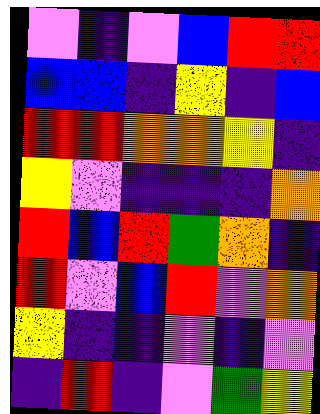[["violet", "indigo", "violet", "blue", "red", "red"], ["blue", "blue", "indigo", "yellow", "indigo", "blue"], ["red", "red", "orange", "orange", "yellow", "indigo"], ["yellow", "violet", "indigo", "indigo", "indigo", "orange"], ["red", "blue", "red", "green", "orange", "indigo"], ["red", "violet", "blue", "red", "violet", "orange"], ["yellow", "indigo", "indigo", "violet", "indigo", "violet"], ["indigo", "red", "indigo", "violet", "green", "yellow"]]